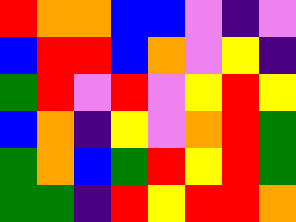[["red", "orange", "orange", "blue", "blue", "violet", "indigo", "violet"], ["blue", "red", "red", "blue", "orange", "violet", "yellow", "indigo"], ["green", "red", "violet", "red", "violet", "yellow", "red", "yellow"], ["blue", "orange", "indigo", "yellow", "violet", "orange", "red", "green"], ["green", "orange", "blue", "green", "red", "yellow", "red", "green"], ["green", "green", "indigo", "red", "yellow", "red", "red", "orange"]]